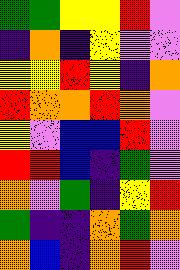[["green", "green", "yellow", "yellow", "red", "violet"], ["indigo", "orange", "indigo", "yellow", "violet", "violet"], ["yellow", "yellow", "red", "yellow", "indigo", "orange"], ["red", "orange", "orange", "red", "orange", "violet"], ["yellow", "violet", "blue", "blue", "red", "violet"], ["red", "red", "blue", "indigo", "green", "violet"], ["orange", "violet", "green", "indigo", "yellow", "red"], ["green", "indigo", "indigo", "orange", "green", "orange"], ["orange", "blue", "indigo", "orange", "red", "violet"]]